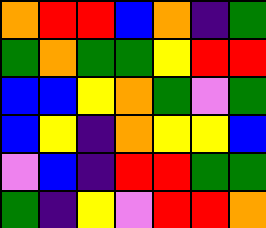[["orange", "red", "red", "blue", "orange", "indigo", "green"], ["green", "orange", "green", "green", "yellow", "red", "red"], ["blue", "blue", "yellow", "orange", "green", "violet", "green"], ["blue", "yellow", "indigo", "orange", "yellow", "yellow", "blue"], ["violet", "blue", "indigo", "red", "red", "green", "green"], ["green", "indigo", "yellow", "violet", "red", "red", "orange"]]